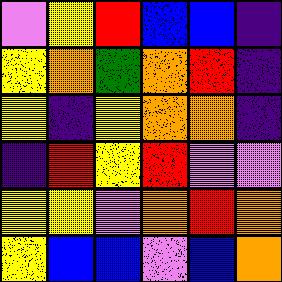[["violet", "yellow", "red", "blue", "blue", "indigo"], ["yellow", "orange", "green", "orange", "red", "indigo"], ["yellow", "indigo", "yellow", "orange", "orange", "indigo"], ["indigo", "red", "yellow", "red", "violet", "violet"], ["yellow", "yellow", "violet", "orange", "red", "orange"], ["yellow", "blue", "blue", "violet", "blue", "orange"]]